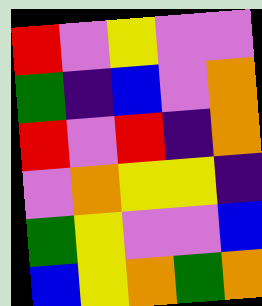[["red", "violet", "yellow", "violet", "violet"], ["green", "indigo", "blue", "violet", "orange"], ["red", "violet", "red", "indigo", "orange"], ["violet", "orange", "yellow", "yellow", "indigo"], ["green", "yellow", "violet", "violet", "blue"], ["blue", "yellow", "orange", "green", "orange"]]